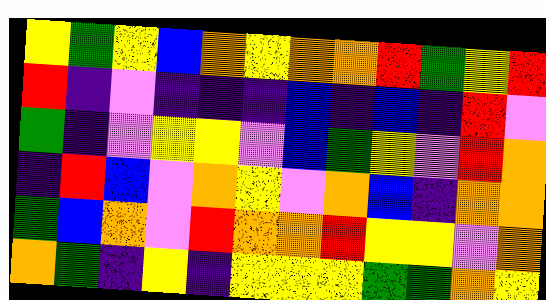[["yellow", "green", "yellow", "blue", "orange", "yellow", "orange", "orange", "red", "green", "yellow", "red"], ["red", "indigo", "violet", "indigo", "indigo", "indigo", "blue", "indigo", "blue", "indigo", "red", "violet"], ["green", "indigo", "violet", "yellow", "yellow", "violet", "blue", "green", "yellow", "violet", "red", "orange"], ["indigo", "red", "blue", "violet", "orange", "yellow", "violet", "orange", "blue", "indigo", "orange", "orange"], ["green", "blue", "orange", "violet", "red", "orange", "orange", "red", "yellow", "yellow", "violet", "orange"], ["orange", "green", "indigo", "yellow", "indigo", "yellow", "yellow", "yellow", "green", "green", "orange", "yellow"]]